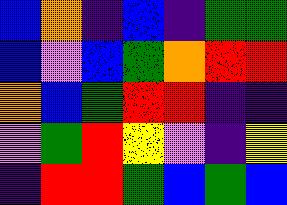[["blue", "orange", "indigo", "blue", "indigo", "green", "green"], ["blue", "violet", "blue", "green", "orange", "red", "red"], ["orange", "blue", "green", "red", "red", "indigo", "indigo"], ["violet", "green", "red", "yellow", "violet", "indigo", "yellow"], ["indigo", "red", "red", "green", "blue", "green", "blue"]]